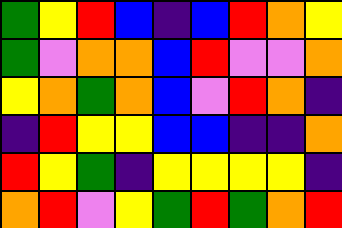[["green", "yellow", "red", "blue", "indigo", "blue", "red", "orange", "yellow"], ["green", "violet", "orange", "orange", "blue", "red", "violet", "violet", "orange"], ["yellow", "orange", "green", "orange", "blue", "violet", "red", "orange", "indigo"], ["indigo", "red", "yellow", "yellow", "blue", "blue", "indigo", "indigo", "orange"], ["red", "yellow", "green", "indigo", "yellow", "yellow", "yellow", "yellow", "indigo"], ["orange", "red", "violet", "yellow", "green", "red", "green", "orange", "red"]]